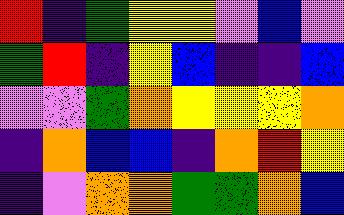[["red", "indigo", "green", "yellow", "yellow", "violet", "blue", "violet"], ["green", "red", "indigo", "yellow", "blue", "indigo", "indigo", "blue"], ["violet", "violet", "green", "orange", "yellow", "yellow", "yellow", "orange"], ["indigo", "orange", "blue", "blue", "indigo", "orange", "red", "yellow"], ["indigo", "violet", "orange", "orange", "green", "green", "orange", "blue"]]